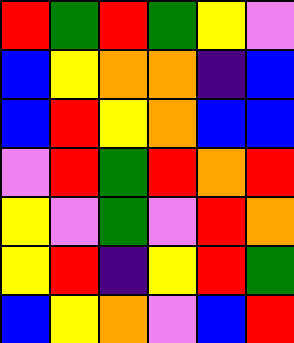[["red", "green", "red", "green", "yellow", "violet"], ["blue", "yellow", "orange", "orange", "indigo", "blue"], ["blue", "red", "yellow", "orange", "blue", "blue"], ["violet", "red", "green", "red", "orange", "red"], ["yellow", "violet", "green", "violet", "red", "orange"], ["yellow", "red", "indigo", "yellow", "red", "green"], ["blue", "yellow", "orange", "violet", "blue", "red"]]